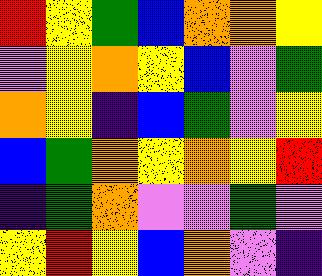[["red", "yellow", "green", "blue", "orange", "orange", "yellow"], ["violet", "yellow", "orange", "yellow", "blue", "violet", "green"], ["orange", "yellow", "indigo", "blue", "green", "violet", "yellow"], ["blue", "green", "orange", "yellow", "orange", "yellow", "red"], ["indigo", "green", "orange", "violet", "violet", "green", "violet"], ["yellow", "red", "yellow", "blue", "orange", "violet", "indigo"]]